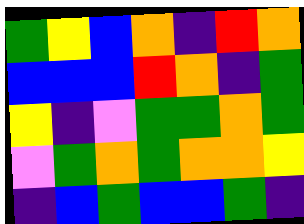[["green", "yellow", "blue", "orange", "indigo", "red", "orange"], ["blue", "blue", "blue", "red", "orange", "indigo", "green"], ["yellow", "indigo", "violet", "green", "green", "orange", "green"], ["violet", "green", "orange", "green", "orange", "orange", "yellow"], ["indigo", "blue", "green", "blue", "blue", "green", "indigo"]]